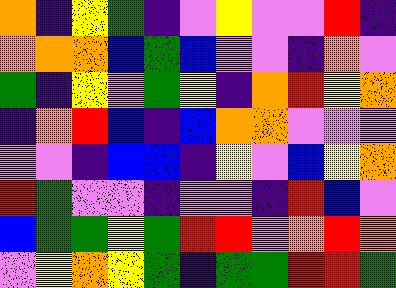[["orange", "indigo", "yellow", "green", "indigo", "violet", "yellow", "violet", "violet", "red", "indigo"], ["orange", "orange", "orange", "blue", "green", "blue", "violet", "violet", "indigo", "orange", "violet"], ["green", "indigo", "yellow", "violet", "green", "yellow", "indigo", "orange", "red", "yellow", "orange"], ["indigo", "orange", "red", "blue", "indigo", "blue", "orange", "orange", "violet", "violet", "violet"], ["violet", "violet", "indigo", "blue", "blue", "indigo", "yellow", "violet", "blue", "yellow", "orange"], ["red", "green", "violet", "violet", "indigo", "violet", "violet", "indigo", "red", "blue", "violet"], ["blue", "green", "green", "yellow", "green", "red", "red", "violet", "orange", "red", "orange"], ["violet", "yellow", "orange", "yellow", "green", "indigo", "green", "green", "red", "red", "green"]]